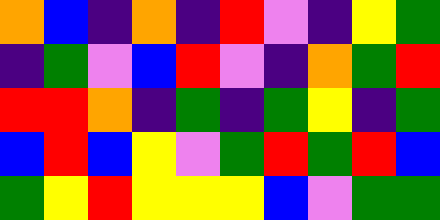[["orange", "blue", "indigo", "orange", "indigo", "red", "violet", "indigo", "yellow", "green"], ["indigo", "green", "violet", "blue", "red", "violet", "indigo", "orange", "green", "red"], ["red", "red", "orange", "indigo", "green", "indigo", "green", "yellow", "indigo", "green"], ["blue", "red", "blue", "yellow", "violet", "green", "red", "green", "red", "blue"], ["green", "yellow", "red", "yellow", "yellow", "yellow", "blue", "violet", "green", "green"]]